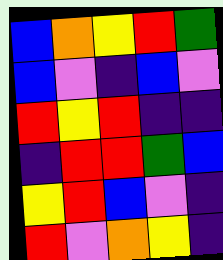[["blue", "orange", "yellow", "red", "green"], ["blue", "violet", "indigo", "blue", "violet"], ["red", "yellow", "red", "indigo", "indigo"], ["indigo", "red", "red", "green", "blue"], ["yellow", "red", "blue", "violet", "indigo"], ["red", "violet", "orange", "yellow", "indigo"]]